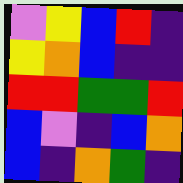[["violet", "yellow", "blue", "red", "indigo"], ["yellow", "orange", "blue", "indigo", "indigo"], ["red", "red", "green", "green", "red"], ["blue", "violet", "indigo", "blue", "orange"], ["blue", "indigo", "orange", "green", "indigo"]]